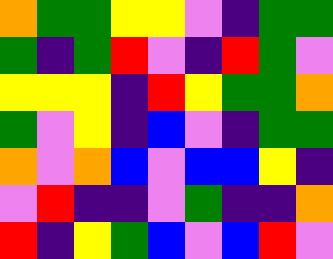[["orange", "green", "green", "yellow", "yellow", "violet", "indigo", "green", "green"], ["green", "indigo", "green", "red", "violet", "indigo", "red", "green", "violet"], ["yellow", "yellow", "yellow", "indigo", "red", "yellow", "green", "green", "orange"], ["green", "violet", "yellow", "indigo", "blue", "violet", "indigo", "green", "green"], ["orange", "violet", "orange", "blue", "violet", "blue", "blue", "yellow", "indigo"], ["violet", "red", "indigo", "indigo", "violet", "green", "indigo", "indigo", "orange"], ["red", "indigo", "yellow", "green", "blue", "violet", "blue", "red", "violet"]]